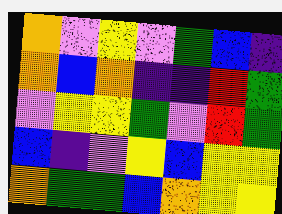[["orange", "violet", "yellow", "violet", "green", "blue", "indigo"], ["orange", "blue", "orange", "indigo", "indigo", "red", "green"], ["violet", "yellow", "yellow", "green", "violet", "red", "green"], ["blue", "indigo", "violet", "yellow", "blue", "yellow", "yellow"], ["orange", "green", "green", "blue", "orange", "yellow", "yellow"]]